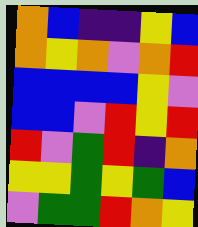[["orange", "blue", "indigo", "indigo", "yellow", "blue"], ["orange", "yellow", "orange", "violet", "orange", "red"], ["blue", "blue", "blue", "blue", "yellow", "violet"], ["blue", "blue", "violet", "red", "yellow", "red"], ["red", "violet", "green", "red", "indigo", "orange"], ["yellow", "yellow", "green", "yellow", "green", "blue"], ["violet", "green", "green", "red", "orange", "yellow"]]